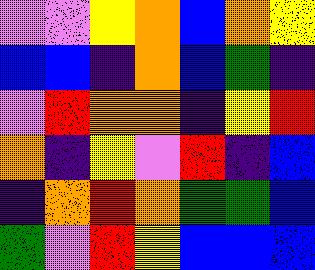[["violet", "violet", "yellow", "orange", "blue", "orange", "yellow"], ["blue", "blue", "indigo", "orange", "blue", "green", "indigo"], ["violet", "red", "orange", "orange", "indigo", "yellow", "red"], ["orange", "indigo", "yellow", "violet", "red", "indigo", "blue"], ["indigo", "orange", "red", "orange", "green", "green", "blue"], ["green", "violet", "red", "yellow", "blue", "blue", "blue"]]